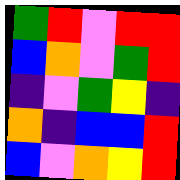[["green", "red", "violet", "red", "red"], ["blue", "orange", "violet", "green", "red"], ["indigo", "violet", "green", "yellow", "indigo"], ["orange", "indigo", "blue", "blue", "red"], ["blue", "violet", "orange", "yellow", "red"]]